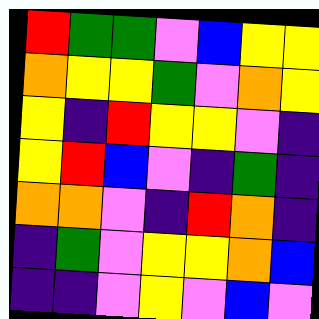[["red", "green", "green", "violet", "blue", "yellow", "yellow"], ["orange", "yellow", "yellow", "green", "violet", "orange", "yellow"], ["yellow", "indigo", "red", "yellow", "yellow", "violet", "indigo"], ["yellow", "red", "blue", "violet", "indigo", "green", "indigo"], ["orange", "orange", "violet", "indigo", "red", "orange", "indigo"], ["indigo", "green", "violet", "yellow", "yellow", "orange", "blue"], ["indigo", "indigo", "violet", "yellow", "violet", "blue", "violet"]]